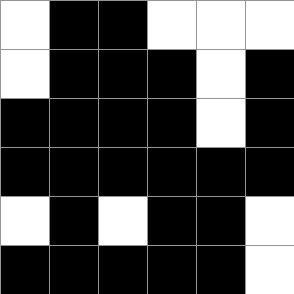[["white", "black", "black", "white", "white", "white"], ["white", "black", "black", "black", "white", "black"], ["black", "black", "black", "black", "white", "black"], ["black", "black", "black", "black", "black", "black"], ["white", "black", "white", "black", "black", "white"], ["black", "black", "black", "black", "black", "white"]]